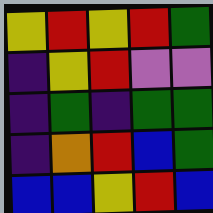[["yellow", "red", "yellow", "red", "green"], ["indigo", "yellow", "red", "violet", "violet"], ["indigo", "green", "indigo", "green", "green"], ["indigo", "orange", "red", "blue", "green"], ["blue", "blue", "yellow", "red", "blue"]]